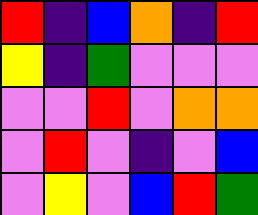[["red", "indigo", "blue", "orange", "indigo", "red"], ["yellow", "indigo", "green", "violet", "violet", "violet"], ["violet", "violet", "red", "violet", "orange", "orange"], ["violet", "red", "violet", "indigo", "violet", "blue"], ["violet", "yellow", "violet", "blue", "red", "green"]]